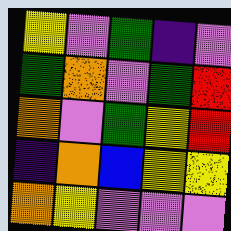[["yellow", "violet", "green", "indigo", "violet"], ["green", "orange", "violet", "green", "red"], ["orange", "violet", "green", "yellow", "red"], ["indigo", "orange", "blue", "yellow", "yellow"], ["orange", "yellow", "violet", "violet", "violet"]]